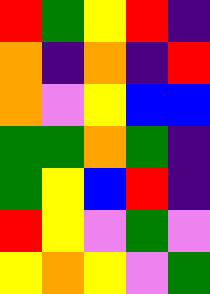[["red", "green", "yellow", "red", "indigo"], ["orange", "indigo", "orange", "indigo", "red"], ["orange", "violet", "yellow", "blue", "blue"], ["green", "green", "orange", "green", "indigo"], ["green", "yellow", "blue", "red", "indigo"], ["red", "yellow", "violet", "green", "violet"], ["yellow", "orange", "yellow", "violet", "green"]]